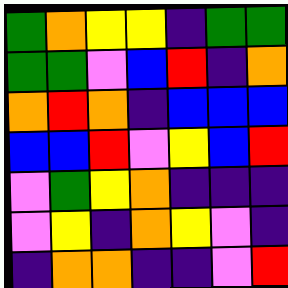[["green", "orange", "yellow", "yellow", "indigo", "green", "green"], ["green", "green", "violet", "blue", "red", "indigo", "orange"], ["orange", "red", "orange", "indigo", "blue", "blue", "blue"], ["blue", "blue", "red", "violet", "yellow", "blue", "red"], ["violet", "green", "yellow", "orange", "indigo", "indigo", "indigo"], ["violet", "yellow", "indigo", "orange", "yellow", "violet", "indigo"], ["indigo", "orange", "orange", "indigo", "indigo", "violet", "red"]]